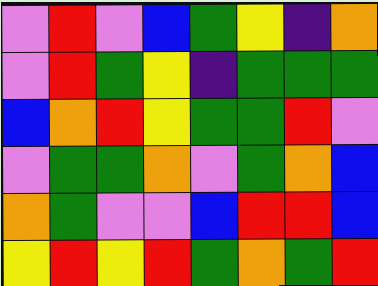[["violet", "red", "violet", "blue", "green", "yellow", "indigo", "orange"], ["violet", "red", "green", "yellow", "indigo", "green", "green", "green"], ["blue", "orange", "red", "yellow", "green", "green", "red", "violet"], ["violet", "green", "green", "orange", "violet", "green", "orange", "blue"], ["orange", "green", "violet", "violet", "blue", "red", "red", "blue"], ["yellow", "red", "yellow", "red", "green", "orange", "green", "red"]]